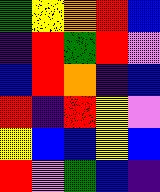[["green", "yellow", "orange", "red", "blue"], ["indigo", "red", "green", "red", "violet"], ["blue", "red", "orange", "indigo", "blue"], ["red", "indigo", "red", "yellow", "violet"], ["yellow", "blue", "blue", "yellow", "blue"], ["red", "violet", "green", "blue", "indigo"]]